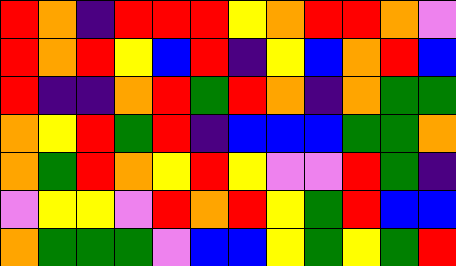[["red", "orange", "indigo", "red", "red", "red", "yellow", "orange", "red", "red", "orange", "violet"], ["red", "orange", "red", "yellow", "blue", "red", "indigo", "yellow", "blue", "orange", "red", "blue"], ["red", "indigo", "indigo", "orange", "red", "green", "red", "orange", "indigo", "orange", "green", "green"], ["orange", "yellow", "red", "green", "red", "indigo", "blue", "blue", "blue", "green", "green", "orange"], ["orange", "green", "red", "orange", "yellow", "red", "yellow", "violet", "violet", "red", "green", "indigo"], ["violet", "yellow", "yellow", "violet", "red", "orange", "red", "yellow", "green", "red", "blue", "blue"], ["orange", "green", "green", "green", "violet", "blue", "blue", "yellow", "green", "yellow", "green", "red"]]